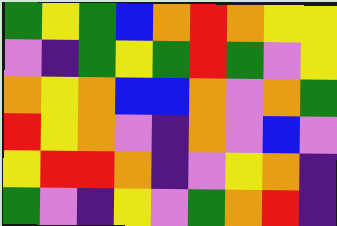[["green", "yellow", "green", "blue", "orange", "red", "orange", "yellow", "yellow"], ["violet", "indigo", "green", "yellow", "green", "red", "green", "violet", "yellow"], ["orange", "yellow", "orange", "blue", "blue", "orange", "violet", "orange", "green"], ["red", "yellow", "orange", "violet", "indigo", "orange", "violet", "blue", "violet"], ["yellow", "red", "red", "orange", "indigo", "violet", "yellow", "orange", "indigo"], ["green", "violet", "indigo", "yellow", "violet", "green", "orange", "red", "indigo"]]